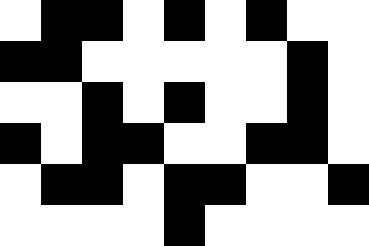[["white", "black", "black", "white", "black", "white", "black", "white", "white"], ["black", "black", "white", "white", "white", "white", "white", "black", "white"], ["white", "white", "black", "white", "black", "white", "white", "black", "white"], ["black", "white", "black", "black", "white", "white", "black", "black", "white"], ["white", "black", "black", "white", "black", "black", "white", "white", "black"], ["white", "white", "white", "white", "black", "white", "white", "white", "white"]]